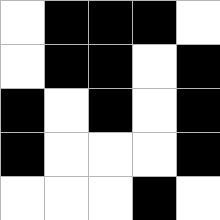[["white", "black", "black", "black", "white"], ["white", "black", "black", "white", "black"], ["black", "white", "black", "white", "black"], ["black", "white", "white", "white", "black"], ["white", "white", "white", "black", "white"]]